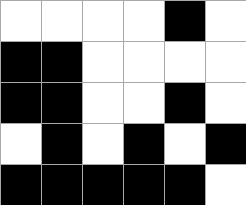[["white", "white", "white", "white", "black", "white"], ["black", "black", "white", "white", "white", "white"], ["black", "black", "white", "white", "black", "white"], ["white", "black", "white", "black", "white", "black"], ["black", "black", "black", "black", "black", "white"]]